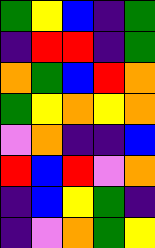[["green", "yellow", "blue", "indigo", "green"], ["indigo", "red", "red", "indigo", "green"], ["orange", "green", "blue", "red", "orange"], ["green", "yellow", "orange", "yellow", "orange"], ["violet", "orange", "indigo", "indigo", "blue"], ["red", "blue", "red", "violet", "orange"], ["indigo", "blue", "yellow", "green", "indigo"], ["indigo", "violet", "orange", "green", "yellow"]]